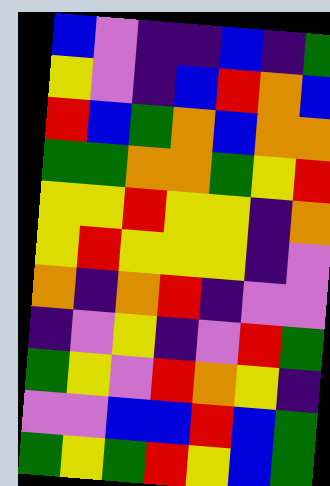[["blue", "violet", "indigo", "indigo", "blue", "indigo", "green"], ["yellow", "violet", "indigo", "blue", "red", "orange", "blue"], ["red", "blue", "green", "orange", "blue", "orange", "orange"], ["green", "green", "orange", "orange", "green", "yellow", "red"], ["yellow", "yellow", "red", "yellow", "yellow", "indigo", "orange"], ["yellow", "red", "yellow", "yellow", "yellow", "indigo", "violet"], ["orange", "indigo", "orange", "red", "indigo", "violet", "violet"], ["indigo", "violet", "yellow", "indigo", "violet", "red", "green"], ["green", "yellow", "violet", "red", "orange", "yellow", "indigo"], ["violet", "violet", "blue", "blue", "red", "blue", "green"], ["green", "yellow", "green", "red", "yellow", "blue", "green"]]